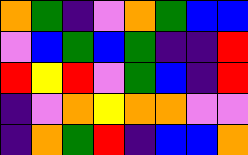[["orange", "green", "indigo", "violet", "orange", "green", "blue", "blue"], ["violet", "blue", "green", "blue", "green", "indigo", "indigo", "red"], ["red", "yellow", "red", "violet", "green", "blue", "indigo", "red"], ["indigo", "violet", "orange", "yellow", "orange", "orange", "violet", "violet"], ["indigo", "orange", "green", "red", "indigo", "blue", "blue", "orange"]]